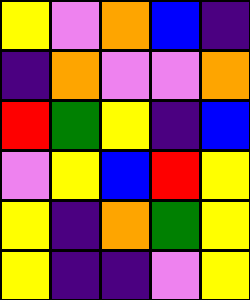[["yellow", "violet", "orange", "blue", "indigo"], ["indigo", "orange", "violet", "violet", "orange"], ["red", "green", "yellow", "indigo", "blue"], ["violet", "yellow", "blue", "red", "yellow"], ["yellow", "indigo", "orange", "green", "yellow"], ["yellow", "indigo", "indigo", "violet", "yellow"]]